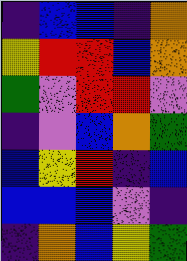[["indigo", "blue", "blue", "indigo", "orange"], ["yellow", "red", "red", "blue", "orange"], ["green", "violet", "red", "red", "violet"], ["indigo", "violet", "blue", "orange", "green"], ["blue", "yellow", "red", "indigo", "blue"], ["blue", "blue", "blue", "violet", "indigo"], ["indigo", "orange", "blue", "yellow", "green"]]